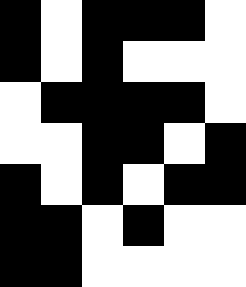[["black", "white", "black", "black", "black", "white"], ["black", "white", "black", "white", "white", "white"], ["white", "black", "black", "black", "black", "white"], ["white", "white", "black", "black", "white", "black"], ["black", "white", "black", "white", "black", "black"], ["black", "black", "white", "black", "white", "white"], ["black", "black", "white", "white", "white", "white"]]